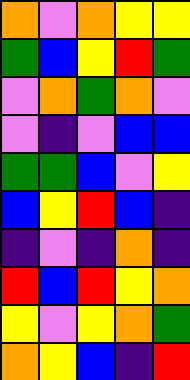[["orange", "violet", "orange", "yellow", "yellow"], ["green", "blue", "yellow", "red", "green"], ["violet", "orange", "green", "orange", "violet"], ["violet", "indigo", "violet", "blue", "blue"], ["green", "green", "blue", "violet", "yellow"], ["blue", "yellow", "red", "blue", "indigo"], ["indigo", "violet", "indigo", "orange", "indigo"], ["red", "blue", "red", "yellow", "orange"], ["yellow", "violet", "yellow", "orange", "green"], ["orange", "yellow", "blue", "indigo", "red"]]